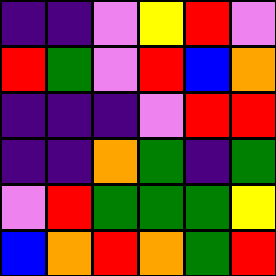[["indigo", "indigo", "violet", "yellow", "red", "violet"], ["red", "green", "violet", "red", "blue", "orange"], ["indigo", "indigo", "indigo", "violet", "red", "red"], ["indigo", "indigo", "orange", "green", "indigo", "green"], ["violet", "red", "green", "green", "green", "yellow"], ["blue", "orange", "red", "orange", "green", "red"]]